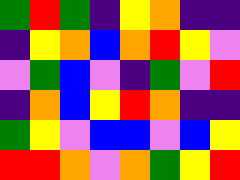[["green", "red", "green", "indigo", "yellow", "orange", "indigo", "indigo"], ["indigo", "yellow", "orange", "blue", "orange", "red", "yellow", "violet"], ["violet", "green", "blue", "violet", "indigo", "green", "violet", "red"], ["indigo", "orange", "blue", "yellow", "red", "orange", "indigo", "indigo"], ["green", "yellow", "violet", "blue", "blue", "violet", "blue", "yellow"], ["red", "red", "orange", "violet", "orange", "green", "yellow", "red"]]